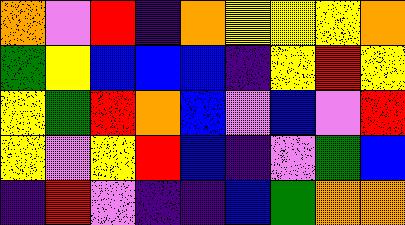[["orange", "violet", "red", "indigo", "orange", "yellow", "yellow", "yellow", "orange"], ["green", "yellow", "blue", "blue", "blue", "indigo", "yellow", "red", "yellow"], ["yellow", "green", "red", "orange", "blue", "violet", "blue", "violet", "red"], ["yellow", "violet", "yellow", "red", "blue", "indigo", "violet", "green", "blue"], ["indigo", "red", "violet", "indigo", "indigo", "blue", "green", "orange", "orange"]]